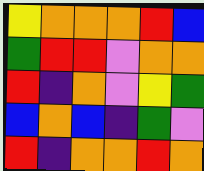[["yellow", "orange", "orange", "orange", "red", "blue"], ["green", "red", "red", "violet", "orange", "orange"], ["red", "indigo", "orange", "violet", "yellow", "green"], ["blue", "orange", "blue", "indigo", "green", "violet"], ["red", "indigo", "orange", "orange", "red", "orange"]]